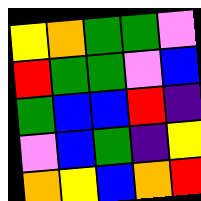[["yellow", "orange", "green", "green", "violet"], ["red", "green", "green", "violet", "blue"], ["green", "blue", "blue", "red", "indigo"], ["violet", "blue", "green", "indigo", "yellow"], ["orange", "yellow", "blue", "orange", "red"]]